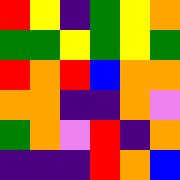[["red", "yellow", "indigo", "green", "yellow", "orange"], ["green", "green", "yellow", "green", "yellow", "green"], ["red", "orange", "red", "blue", "orange", "orange"], ["orange", "orange", "indigo", "indigo", "orange", "violet"], ["green", "orange", "violet", "red", "indigo", "orange"], ["indigo", "indigo", "indigo", "red", "orange", "blue"]]